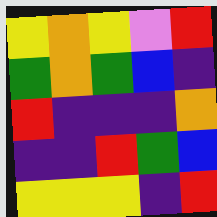[["yellow", "orange", "yellow", "violet", "red"], ["green", "orange", "green", "blue", "indigo"], ["red", "indigo", "indigo", "indigo", "orange"], ["indigo", "indigo", "red", "green", "blue"], ["yellow", "yellow", "yellow", "indigo", "red"]]